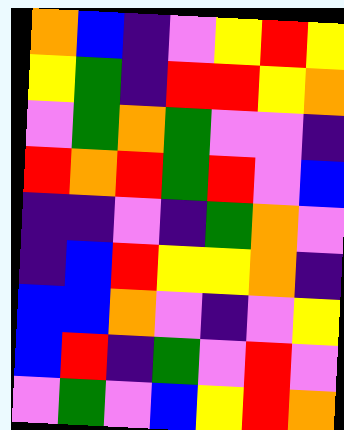[["orange", "blue", "indigo", "violet", "yellow", "red", "yellow"], ["yellow", "green", "indigo", "red", "red", "yellow", "orange"], ["violet", "green", "orange", "green", "violet", "violet", "indigo"], ["red", "orange", "red", "green", "red", "violet", "blue"], ["indigo", "indigo", "violet", "indigo", "green", "orange", "violet"], ["indigo", "blue", "red", "yellow", "yellow", "orange", "indigo"], ["blue", "blue", "orange", "violet", "indigo", "violet", "yellow"], ["blue", "red", "indigo", "green", "violet", "red", "violet"], ["violet", "green", "violet", "blue", "yellow", "red", "orange"]]